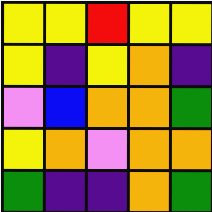[["yellow", "yellow", "red", "yellow", "yellow"], ["yellow", "indigo", "yellow", "orange", "indigo"], ["violet", "blue", "orange", "orange", "green"], ["yellow", "orange", "violet", "orange", "orange"], ["green", "indigo", "indigo", "orange", "green"]]